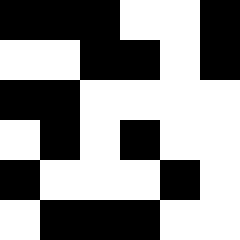[["black", "black", "black", "white", "white", "black"], ["white", "white", "black", "black", "white", "black"], ["black", "black", "white", "white", "white", "white"], ["white", "black", "white", "black", "white", "white"], ["black", "white", "white", "white", "black", "white"], ["white", "black", "black", "black", "white", "white"]]